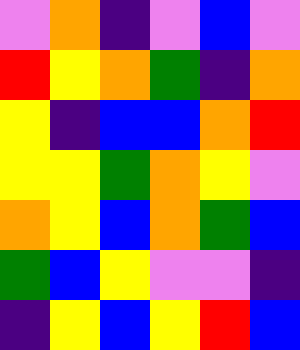[["violet", "orange", "indigo", "violet", "blue", "violet"], ["red", "yellow", "orange", "green", "indigo", "orange"], ["yellow", "indigo", "blue", "blue", "orange", "red"], ["yellow", "yellow", "green", "orange", "yellow", "violet"], ["orange", "yellow", "blue", "orange", "green", "blue"], ["green", "blue", "yellow", "violet", "violet", "indigo"], ["indigo", "yellow", "blue", "yellow", "red", "blue"]]